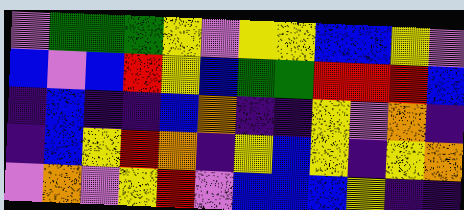[["violet", "green", "green", "green", "yellow", "violet", "yellow", "yellow", "blue", "blue", "yellow", "violet"], ["blue", "violet", "blue", "red", "yellow", "blue", "green", "green", "red", "red", "red", "blue"], ["indigo", "blue", "indigo", "indigo", "blue", "orange", "indigo", "indigo", "yellow", "violet", "orange", "indigo"], ["indigo", "blue", "yellow", "red", "orange", "indigo", "yellow", "blue", "yellow", "indigo", "yellow", "orange"], ["violet", "orange", "violet", "yellow", "red", "violet", "blue", "blue", "blue", "yellow", "indigo", "indigo"]]